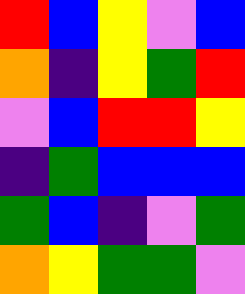[["red", "blue", "yellow", "violet", "blue"], ["orange", "indigo", "yellow", "green", "red"], ["violet", "blue", "red", "red", "yellow"], ["indigo", "green", "blue", "blue", "blue"], ["green", "blue", "indigo", "violet", "green"], ["orange", "yellow", "green", "green", "violet"]]